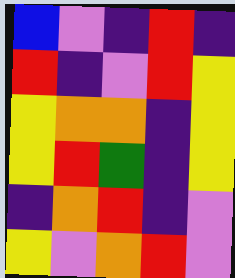[["blue", "violet", "indigo", "red", "indigo"], ["red", "indigo", "violet", "red", "yellow"], ["yellow", "orange", "orange", "indigo", "yellow"], ["yellow", "red", "green", "indigo", "yellow"], ["indigo", "orange", "red", "indigo", "violet"], ["yellow", "violet", "orange", "red", "violet"]]